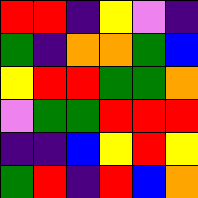[["red", "red", "indigo", "yellow", "violet", "indigo"], ["green", "indigo", "orange", "orange", "green", "blue"], ["yellow", "red", "red", "green", "green", "orange"], ["violet", "green", "green", "red", "red", "red"], ["indigo", "indigo", "blue", "yellow", "red", "yellow"], ["green", "red", "indigo", "red", "blue", "orange"]]